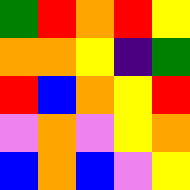[["green", "red", "orange", "red", "yellow"], ["orange", "orange", "yellow", "indigo", "green"], ["red", "blue", "orange", "yellow", "red"], ["violet", "orange", "violet", "yellow", "orange"], ["blue", "orange", "blue", "violet", "yellow"]]